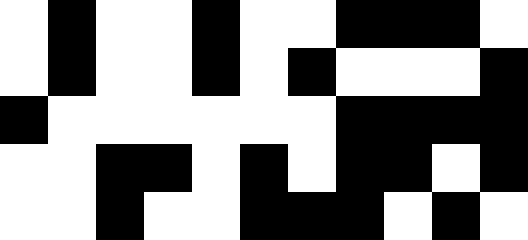[["white", "black", "white", "white", "black", "white", "white", "black", "black", "black", "white"], ["white", "black", "white", "white", "black", "white", "black", "white", "white", "white", "black"], ["black", "white", "white", "white", "white", "white", "white", "black", "black", "black", "black"], ["white", "white", "black", "black", "white", "black", "white", "black", "black", "white", "black"], ["white", "white", "black", "white", "white", "black", "black", "black", "white", "black", "white"]]